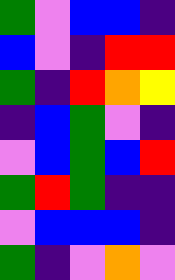[["green", "violet", "blue", "blue", "indigo"], ["blue", "violet", "indigo", "red", "red"], ["green", "indigo", "red", "orange", "yellow"], ["indigo", "blue", "green", "violet", "indigo"], ["violet", "blue", "green", "blue", "red"], ["green", "red", "green", "indigo", "indigo"], ["violet", "blue", "blue", "blue", "indigo"], ["green", "indigo", "violet", "orange", "violet"]]